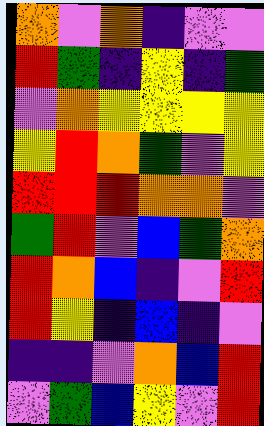[["orange", "violet", "orange", "indigo", "violet", "violet"], ["red", "green", "indigo", "yellow", "indigo", "green"], ["violet", "orange", "yellow", "yellow", "yellow", "yellow"], ["yellow", "red", "orange", "green", "violet", "yellow"], ["red", "red", "red", "orange", "orange", "violet"], ["green", "red", "violet", "blue", "green", "orange"], ["red", "orange", "blue", "indigo", "violet", "red"], ["red", "yellow", "indigo", "blue", "indigo", "violet"], ["indigo", "indigo", "violet", "orange", "blue", "red"], ["violet", "green", "blue", "yellow", "violet", "red"]]